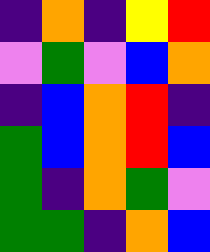[["indigo", "orange", "indigo", "yellow", "red"], ["violet", "green", "violet", "blue", "orange"], ["indigo", "blue", "orange", "red", "indigo"], ["green", "blue", "orange", "red", "blue"], ["green", "indigo", "orange", "green", "violet"], ["green", "green", "indigo", "orange", "blue"]]